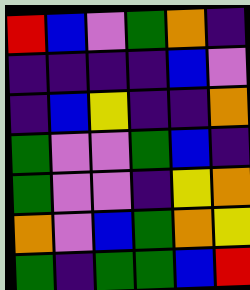[["red", "blue", "violet", "green", "orange", "indigo"], ["indigo", "indigo", "indigo", "indigo", "blue", "violet"], ["indigo", "blue", "yellow", "indigo", "indigo", "orange"], ["green", "violet", "violet", "green", "blue", "indigo"], ["green", "violet", "violet", "indigo", "yellow", "orange"], ["orange", "violet", "blue", "green", "orange", "yellow"], ["green", "indigo", "green", "green", "blue", "red"]]